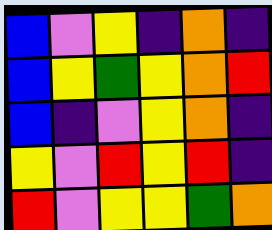[["blue", "violet", "yellow", "indigo", "orange", "indigo"], ["blue", "yellow", "green", "yellow", "orange", "red"], ["blue", "indigo", "violet", "yellow", "orange", "indigo"], ["yellow", "violet", "red", "yellow", "red", "indigo"], ["red", "violet", "yellow", "yellow", "green", "orange"]]